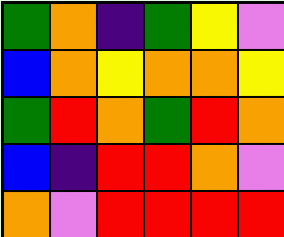[["green", "orange", "indigo", "green", "yellow", "violet"], ["blue", "orange", "yellow", "orange", "orange", "yellow"], ["green", "red", "orange", "green", "red", "orange"], ["blue", "indigo", "red", "red", "orange", "violet"], ["orange", "violet", "red", "red", "red", "red"]]